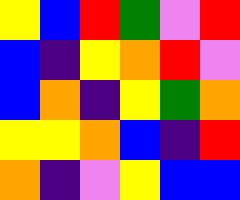[["yellow", "blue", "red", "green", "violet", "red"], ["blue", "indigo", "yellow", "orange", "red", "violet"], ["blue", "orange", "indigo", "yellow", "green", "orange"], ["yellow", "yellow", "orange", "blue", "indigo", "red"], ["orange", "indigo", "violet", "yellow", "blue", "blue"]]